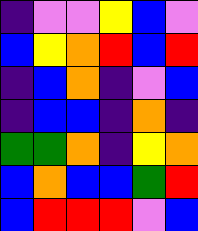[["indigo", "violet", "violet", "yellow", "blue", "violet"], ["blue", "yellow", "orange", "red", "blue", "red"], ["indigo", "blue", "orange", "indigo", "violet", "blue"], ["indigo", "blue", "blue", "indigo", "orange", "indigo"], ["green", "green", "orange", "indigo", "yellow", "orange"], ["blue", "orange", "blue", "blue", "green", "red"], ["blue", "red", "red", "red", "violet", "blue"]]